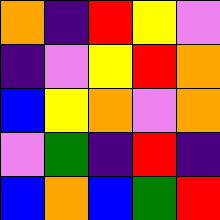[["orange", "indigo", "red", "yellow", "violet"], ["indigo", "violet", "yellow", "red", "orange"], ["blue", "yellow", "orange", "violet", "orange"], ["violet", "green", "indigo", "red", "indigo"], ["blue", "orange", "blue", "green", "red"]]